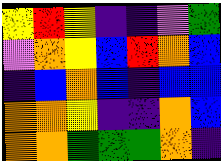[["yellow", "red", "yellow", "indigo", "indigo", "violet", "green"], ["violet", "orange", "yellow", "blue", "red", "orange", "blue"], ["indigo", "blue", "orange", "blue", "indigo", "blue", "blue"], ["orange", "orange", "yellow", "indigo", "indigo", "orange", "blue"], ["orange", "orange", "green", "green", "green", "orange", "indigo"]]